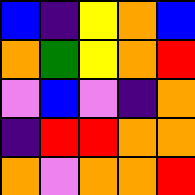[["blue", "indigo", "yellow", "orange", "blue"], ["orange", "green", "yellow", "orange", "red"], ["violet", "blue", "violet", "indigo", "orange"], ["indigo", "red", "red", "orange", "orange"], ["orange", "violet", "orange", "orange", "red"]]